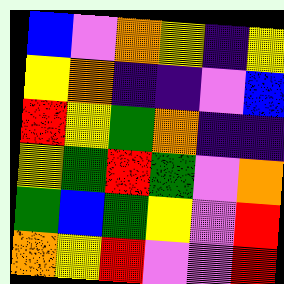[["blue", "violet", "orange", "yellow", "indigo", "yellow"], ["yellow", "orange", "indigo", "indigo", "violet", "blue"], ["red", "yellow", "green", "orange", "indigo", "indigo"], ["yellow", "green", "red", "green", "violet", "orange"], ["green", "blue", "green", "yellow", "violet", "red"], ["orange", "yellow", "red", "violet", "violet", "red"]]